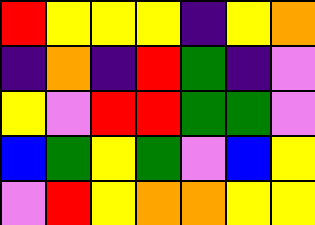[["red", "yellow", "yellow", "yellow", "indigo", "yellow", "orange"], ["indigo", "orange", "indigo", "red", "green", "indigo", "violet"], ["yellow", "violet", "red", "red", "green", "green", "violet"], ["blue", "green", "yellow", "green", "violet", "blue", "yellow"], ["violet", "red", "yellow", "orange", "orange", "yellow", "yellow"]]